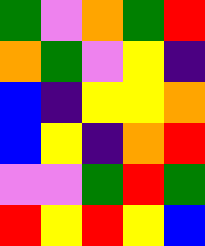[["green", "violet", "orange", "green", "red"], ["orange", "green", "violet", "yellow", "indigo"], ["blue", "indigo", "yellow", "yellow", "orange"], ["blue", "yellow", "indigo", "orange", "red"], ["violet", "violet", "green", "red", "green"], ["red", "yellow", "red", "yellow", "blue"]]